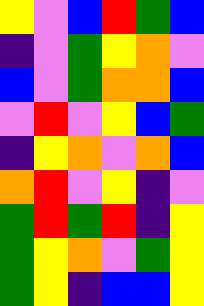[["yellow", "violet", "blue", "red", "green", "blue"], ["indigo", "violet", "green", "yellow", "orange", "violet"], ["blue", "violet", "green", "orange", "orange", "blue"], ["violet", "red", "violet", "yellow", "blue", "green"], ["indigo", "yellow", "orange", "violet", "orange", "blue"], ["orange", "red", "violet", "yellow", "indigo", "violet"], ["green", "red", "green", "red", "indigo", "yellow"], ["green", "yellow", "orange", "violet", "green", "yellow"], ["green", "yellow", "indigo", "blue", "blue", "yellow"]]